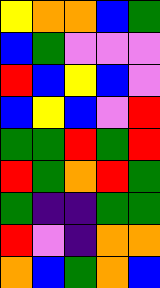[["yellow", "orange", "orange", "blue", "green"], ["blue", "green", "violet", "violet", "violet"], ["red", "blue", "yellow", "blue", "violet"], ["blue", "yellow", "blue", "violet", "red"], ["green", "green", "red", "green", "red"], ["red", "green", "orange", "red", "green"], ["green", "indigo", "indigo", "green", "green"], ["red", "violet", "indigo", "orange", "orange"], ["orange", "blue", "green", "orange", "blue"]]